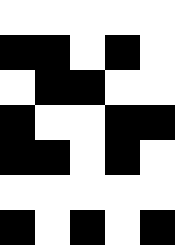[["white", "white", "white", "white", "white"], ["black", "black", "white", "black", "white"], ["white", "black", "black", "white", "white"], ["black", "white", "white", "black", "black"], ["black", "black", "white", "black", "white"], ["white", "white", "white", "white", "white"], ["black", "white", "black", "white", "black"]]